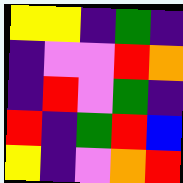[["yellow", "yellow", "indigo", "green", "indigo"], ["indigo", "violet", "violet", "red", "orange"], ["indigo", "red", "violet", "green", "indigo"], ["red", "indigo", "green", "red", "blue"], ["yellow", "indigo", "violet", "orange", "red"]]